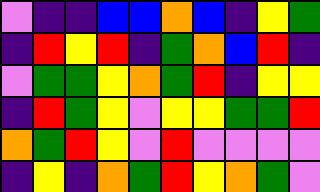[["violet", "indigo", "indigo", "blue", "blue", "orange", "blue", "indigo", "yellow", "green"], ["indigo", "red", "yellow", "red", "indigo", "green", "orange", "blue", "red", "indigo"], ["violet", "green", "green", "yellow", "orange", "green", "red", "indigo", "yellow", "yellow"], ["indigo", "red", "green", "yellow", "violet", "yellow", "yellow", "green", "green", "red"], ["orange", "green", "red", "yellow", "violet", "red", "violet", "violet", "violet", "violet"], ["indigo", "yellow", "indigo", "orange", "green", "red", "yellow", "orange", "green", "violet"]]